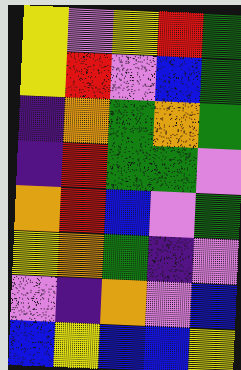[["yellow", "violet", "yellow", "red", "green"], ["yellow", "red", "violet", "blue", "green"], ["indigo", "orange", "green", "orange", "green"], ["indigo", "red", "green", "green", "violet"], ["orange", "red", "blue", "violet", "green"], ["yellow", "orange", "green", "indigo", "violet"], ["violet", "indigo", "orange", "violet", "blue"], ["blue", "yellow", "blue", "blue", "yellow"]]